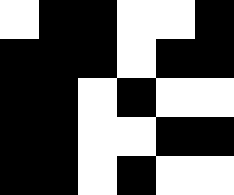[["white", "black", "black", "white", "white", "black"], ["black", "black", "black", "white", "black", "black"], ["black", "black", "white", "black", "white", "white"], ["black", "black", "white", "white", "black", "black"], ["black", "black", "white", "black", "white", "white"]]